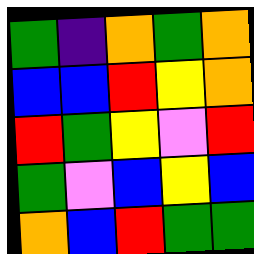[["green", "indigo", "orange", "green", "orange"], ["blue", "blue", "red", "yellow", "orange"], ["red", "green", "yellow", "violet", "red"], ["green", "violet", "blue", "yellow", "blue"], ["orange", "blue", "red", "green", "green"]]